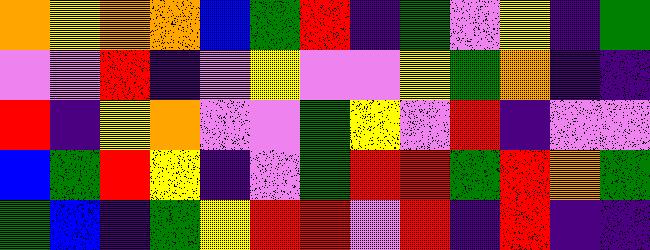[["orange", "yellow", "orange", "orange", "blue", "green", "red", "indigo", "green", "violet", "yellow", "indigo", "green"], ["violet", "violet", "red", "indigo", "violet", "yellow", "violet", "violet", "yellow", "green", "orange", "indigo", "indigo"], ["red", "indigo", "yellow", "orange", "violet", "violet", "green", "yellow", "violet", "red", "indigo", "violet", "violet"], ["blue", "green", "red", "yellow", "indigo", "violet", "green", "red", "red", "green", "red", "orange", "green"], ["green", "blue", "indigo", "green", "yellow", "red", "red", "violet", "red", "indigo", "red", "indigo", "indigo"]]